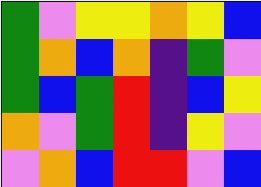[["green", "violet", "yellow", "yellow", "orange", "yellow", "blue"], ["green", "orange", "blue", "orange", "indigo", "green", "violet"], ["green", "blue", "green", "red", "indigo", "blue", "yellow"], ["orange", "violet", "green", "red", "indigo", "yellow", "violet"], ["violet", "orange", "blue", "red", "red", "violet", "blue"]]